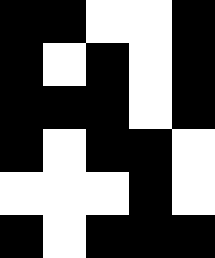[["black", "black", "white", "white", "black"], ["black", "white", "black", "white", "black"], ["black", "black", "black", "white", "black"], ["black", "white", "black", "black", "white"], ["white", "white", "white", "black", "white"], ["black", "white", "black", "black", "black"]]